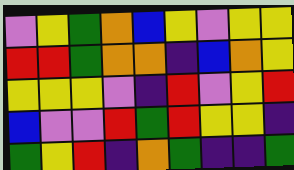[["violet", "yellow", "green", "orange", "blue", "yellow", "violet", "yellow", "yellow"], ["red", "red", "green", "orange", "orange", "indigo", "blue", "orange", "yellow"], ["yellow", "yellow", "yellow", "violet", "indigo", "red", "violet", "yellow", "red"], ["blue", "violet", "violet", "red", "green", "red", "yellow", "yellow", "indigo"], ["green", "yellow", "red", "indigo", "orange", "green", "indigo", "indigo", "green"]]